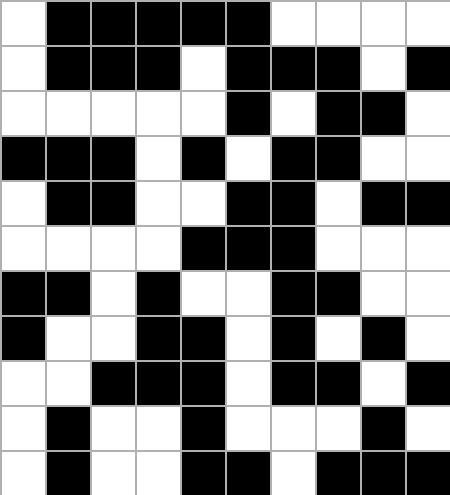[["white", "black", "black", "black", "black", "black", "white", "white", "white", "white"], ["white", "black", "black", "black", "white", "black", "black", "black", "white", "black"], ["white", "white", "white", "white", "white", "black", "white", "black", "black", "white"], ["black", "black", "black", "white", "black", "white", "black", "black", "white", "white"], ["white", "black", "black", "white", "white", "black", "black", "white", "black", "black"], ["white", "white", "white", "white", "black", "black", "black", "white", "white", "white"], ["black", "black", "white", "black", "white", "white", "black", "black", "white", "white"], ["black", "white", "white", "black", "black", "white", "black", "white", "black", "white"], ["white", "white", "black", "black", "black", "white", "black", "black", "white", "black"], ["white", "black", "white", "white", "black", "white", "white", "white", "black", "white"], ["white", "black", "white", "white", "black", "black", "white", "black", "black", "black"]]